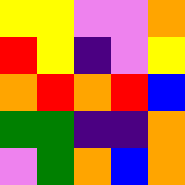[["yellow", "yellow", "violet", "violet", "orange"], ["red", "yellow", "indigo", "violet", "yellow"], ["orange", "red", "orange", "red", "blue"], ["green", "green", "indigo", "indigo", "orange"], ["violet", "green", "orange", "blue", "orange"]]